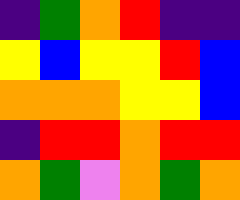[["indigo", "green", "orange", "red", "indigo", "indigo"], ["yellow", "blue", "yellow", "yellow", "red", "blue"], ["orange", "orange", "orange", "yellow", "yellow", "blue"], ["indigo", "red", "red", "orange", "red", "red"], ["orange", "green", "violet", "orange", "green", "orange"]]